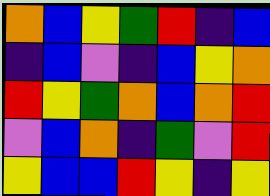[["orange", "blue", "yellow", "green", "red", "indigo", "blue"], ["indigo", "blue", "violet", "indigo", "blue", "yellow", "orange"], ["red", "yellow", "green", "orange", "blue", "orange", "red"], ["violet", "blue", "orange", "indigo", "green", "violet", "red"], ["yellow", "blue", "blue", "red", "yellow", "indigo", "yellow"]]